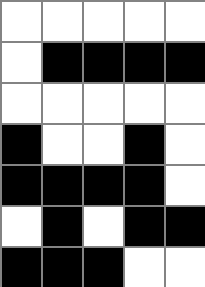[["white", "white", "white", "white", "white"], ["white", "black", "black", "black", "black"], ["white", "white", "white", "white", "white"], ["black", "white", "white", "black", "white"], ["black", "black", "black", "black", "white"], ["white", "black", "white", "black", "black"], ["black", "black", "black", "white", "white"]]